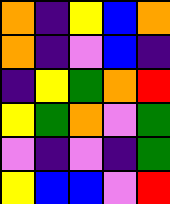[["orange", "indigo", "yellow", "blue", "orange"], ["orange", "indigo", "violet", "blue", "indigo"], ["indigo", "yellow", "green", "orange", "red"], ["yellow", "green", "orange", "violet", "green"], ["violet", "indigo", "violet", "indigo", "green"], ["yellow", "blue", "blue", "violet", "red"]]